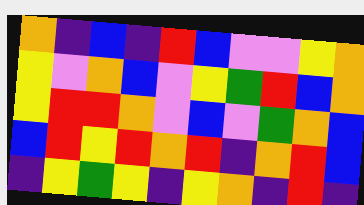[["orange", "indigo", "blue", "indigo", "red", "blue", "violet", "violet", "yellow", "orange"], ["yellow", "violet", "orange", "blue", "violet", "yellow", "green", "red", "blue", "orange"], ["yellow", "red", "red", "orange", "violet", "blue", "violet", "green", "orange", "blue"], ["blue", "red", "yellow", "red", "orange", "red", "indigo", "orange", "red", "blue"], ["indigo", "yellow", "green", "yellow", "indigo", "yellow", "orange", "indigo", "red", "indigo"]]